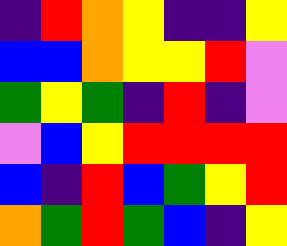[["indigo", "red", "orange", "yellow", "indigo", "indigo", "yellow"], ["blue", "blue", "orange", "yellow", "yellow", "red", "violet"], ["green", "yellow", "green", "indigo", "red", "indigo", "violet"], ["violet", "blue", "yellow", "red", "red", "red", "red"], ["blue", "indigo", "red", "blue", "green", "yellow", "red"], ["orange", "green", "red", "green", "blue", "indigo", "yellow"]]